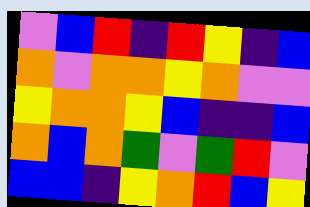[["violet", "blue", "red", "indigo", "red", "yellow", "indigo", "blue"], ["orange", "violet", "orange", "orange", "yellow", "orange", "violet", "violet"], ["yellow", "orange", "orange", "yellow", "blue", "indigo", "indigo", "blue"], ["orange", "blue", "orange", "green", "violet", "green", "red", "violet"], ["blue", "blue", "indigo", "yellow", "orange", "red", "blue", "yellow"]]